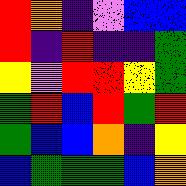[["red", "orange", "indigo", "violet", "blue", "blue"], ["red", "indigo", "red", "indigo", "indigo", "green"], ["yellow", "violet", "red", "red", "yellow", "green"], ["green", "red", "blue", "red", "green", "red"], ["green", "blue", "blue", "orange", "indigo", "yellow"], ["blue", "green", "green", "green", "blue", "orange"]]